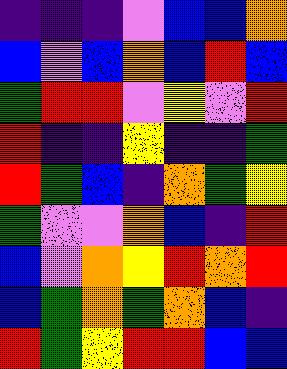[["indigo", "indigo", "indigo", "violet", "blue", "blue", "orange"], ["blue", "violet", "blue", "orange", "blue", "red", "blue"], ["green", "red", "red", "violet", "yellow", "violet", "red"], ["red", "indigo", "indigo", "yellow", "indigo", "indigo", "green"], ["red", "green", "blue", "indigo", "orange", "green", "yellow"], ["green", "violet", "violet", "orange", "blue", "indigo", "red"], ["blue", "violet", "orange", "yellow", "red", "orange", "red"], ["blue", "green", "orange", "green", "orange", "blue", "indigo"], ["red", "green", "yellow", "red", "red", "blue", "blue"]]